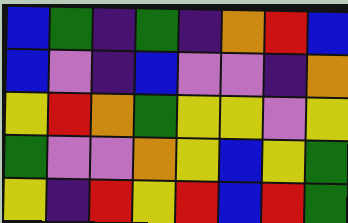[["blue", "green", "indigo", "green", "indigo", "orange", "red", "blue"], ["blue", "violet", "indigo", "blue", "violet", "violet", "indigo", "orange"], ["yellow", "red", "orange", "green", "yellow", "yellow", "violet", "yellow"], ["green", "violet", "violet", "orange", "yellow", "blue", "yellow", "green"], ["yellow", "indigo", "red", "yellow", "red", "blue", "red", "green"]]